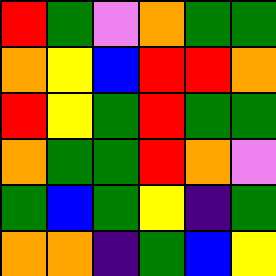[["red", "green", "violet", "orange", "green", "green"], ["orange", "yellow", "blue", "red", "red", "orange"], ["red", "yellow", "green", "red", "green", "green"], ["orange", "green", "green", "red", "orange", "violet"], ["green", "blue", "green", "yellow", "indigo", "green"], ["orange", "orange", "indigo", "green", "blue", "yellow"]]